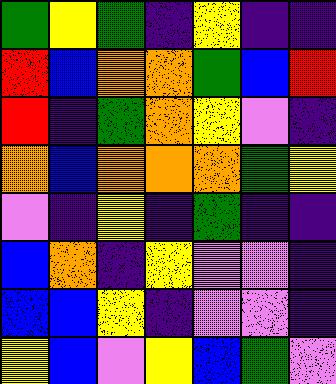[["green", "yellow", "green", "indigo", "yellow", "indigo", "indigo"], ["red", "blue", "orange", "orange", "green", "blue", "red"], ["red", "indigo", "green", "orange", "yellow", "violet", "indigo"], ["orange", "blue", "orange", "orange", "orange", "green", "yellow"], ["violet", "indigo", "yellow", "indigo", "green", "indigo", "indigo"], ["blue", "orange", "indigo", "yellow", "violet", "violet", "indigo"], ["blue", "blue", "yellow", "indigo", "violet", "violet", "indigo"], ["yellow", "blue", "violet", "yellow", "blue", "green", "violet"]]